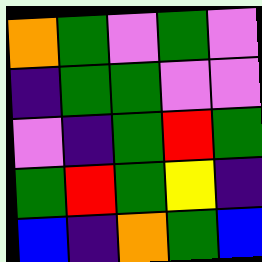[["orange", "green", "violet", "green", "violet"], ["indigo", "green", "green", "violet", "violet"], ["violet", "indigo", "green", "red", "green"], ["green", "red", "green", "yellow", "indigo"], ["blue", "indigo", "orange", "green", "blue"]]